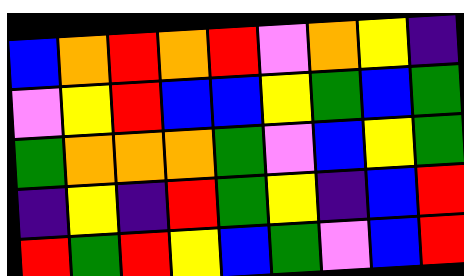[["blue", "orange", "red", "orange", "red", "violet", "orange", "yellow", "indigo"], ["violet", "yellow", "red", "blue", "blue", "yellow", "green", "blue", "green"], ["green", "orange", "orange", "orange", "green", "violet", "blue", "yellow", "green"], ["indigo", "yellow", "indigo", "red", "green", "yellow", "indigo", "blue", "red"], ["red", "green", "red", "yellow", "blue", "green", "violet", "blue", "red"]]